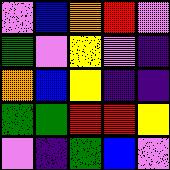[["violet", "blue", "orange", "red", "violet"], ["green", "violet", "yellow", "violet", "indigo"], ["orange", "blue", "yellow", "indigo", "indigo"], ["green", "green", "red", "red", "yellow"], ["violet", "indigo", "green", "blue", "violet"]]